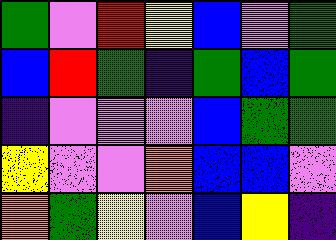[["green", "violet", "red", "yellow", "blue", "violet", "green"], ["blue", "red", "green", "indigo", "green", "blue", "green"], ["indigo", "violet", "violet", "violet", "blue", "green", "green"], ["yellow", "violet", "violet", "orange", "blue", "blue", "violet"], ["orange", "green", "yellow", "violet", "blue", "yellow", "indigo"]]